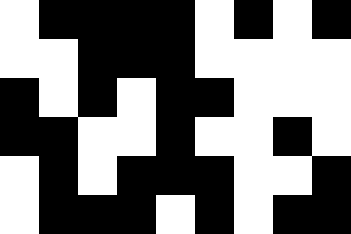[["white", "black", "black", "black", "black", "white", "black", "white", "black"], ["white", "white", "black", "black", "black", "white", "white", "white", "white"], ["black", "white", "black", "white", "black", "black", "white", "white", "white"], ["black", "black", "white", "white", "black", "white", "white", "black", "white"], ["white", "black", "white", "black", "black", "black", "white", "white", "black"], ["white", "black", "black", "black", "white", "black", "white", "black", "black"]]